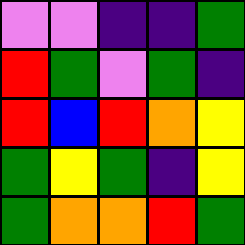[["violet", "violet", "indigo", "indigo", "green"], ["red", "green", "violet", "green", "indigo"], ["red", "blue", "red", "orange", "yellow"], ["green", "yellow", "green", "indigo", "yellow"], ["green", "orange", "orange", "red", "green"]]